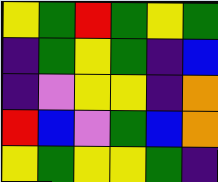[["yellow", "green", "red", "green", "yellow", "green"], ["indigo", "green", "yellow", "green", "indigo", "blue"], ["indigo", "violet", "yellow", "yellow", "indigo", "orange"], ["red", "blue", "violet", "green", "blue", "orange"], ["yellow", "green", "yellow", "yellow", "green", "indigo"]]